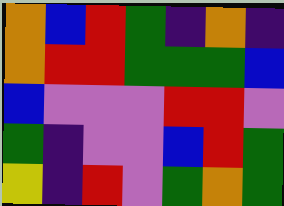[["orange", "blue", "red", "green", "indigo", "orange", "indigo"], ["orange", "red", "red", "green", "green", "green", "blue"], ["blue", "violet", "violet", "violet", "red", "red", "violet"], ["green", "indigo", "violet", "violet", "blue", "red", "green"], ["yellow", "indigo", "red", "violet", "green", "orange", "green"]]